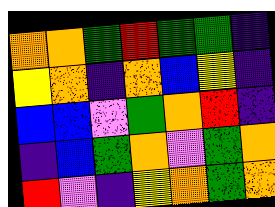[["orange", "orange", "green", "red", "green", "green", "indigo"], ["yellow", "orange", "indigo", "orange", "blue", "yellow", "indigo"], ["blue", "blue", "violet", "green", "orange", "red", "indigo"], ["indigo", "blue", "green", "orange", "violet", "green", "orange"], ["red", "violet", "indigo", "yellow", "orange", "green", "orange"]]